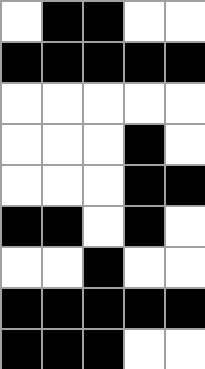[["white", "black", "black", "white", "white"], ["black", "black", "black", "black", "black"], ["white", "white", "white", "white", "white"], ["white", "white", "white", "black", "white"], ["white", "white", "white", "black", "black"], ["black", "black", "white", "black", "white"], ["white", "white", "black", "white", "white"], ["black", "black", "black", "black", "black"], ["black", "black", "black", "white", "white"]]